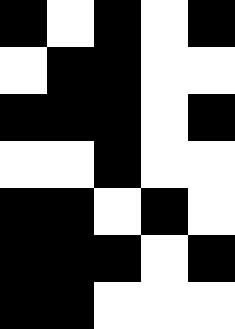[["black", "white", "black", "white", "black"], ["white", "black", "black", "white", "white"], ["black", "black", "black", "white", "black"], ["white", "white", "black", "white", "white"], ["black", "black", "white", "black", "white"], ["black", "black", "black", "white", "black"], ["black", "black", "white", "white", "white"]]